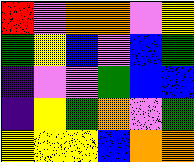[["red", "violet", "orange", "orange", "violet", "yellow"], ["green", "yellow", "blue", "violet", "blue", "green"], ["indigo", "violet", "violet", "green", "blue", "blue"], ["indigo", "yellow", "green", "orange", "violet", "green"], ["yellow", "yellow", "yellow", "blue", "orange", "orange"]]